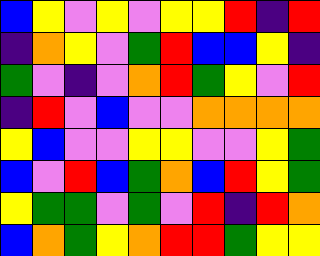[["blue", "yellow", "violet", "yellow", "violet", "yellow", "yellow", "red", "indigo", "red"], ["indigo", "orange", "yellow", "violet", "green", "red", "blue", "blue", "yellow", "indigo"], ["green", "violet", "indigo", "violet", "orange", "red", "green", "yellow", "violet", "red"], ["indigo", "red", "violet", "blue", "violet", "violet", "orange", "orange", "orange", "orange"], ["yellow", "blue", "violet", "violet", "yellow", "yellow", "violet", "violet", "yellow", "green"], ["blue", "violet", "red", "blue", "green", "orange", "blue", "red", "yellow", "green"], ["yellow", "green", "green", "violet", "green", "violet", "red", "indigo", "red", "orange"], ["blue", "orange", "green", "yellow", "orange", "red", "red", "green", "yellow", "yellow"]]